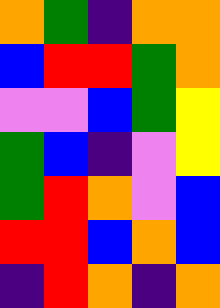[["orange", "green", "indigo", "orange", "orange"], ["blue", "red", "red", "green", "orange"], ["violet", "violet", "blue", "green", "yellow"], ["green", "blue", "indigo", "violet", "yellow"], ["green", "red", "orange", "violet", "blue"], ["red", "red", "blue", "orange", "blue"], ["indigo", "red", "orange", "indigo", "orange"]]